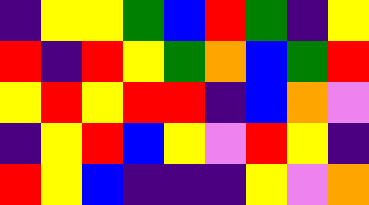[["indigo", "yellow", "yellow", "green", "blue", "red", "green", "indigo", "yellow"], ["red", "indigo", "red", "yellow", "green", "orange", "blue", "green", "red"], ["yellow", "red", "yellow", "red", "red", "indigo", "blue", "orange", "violet"], ["indigo", "yellow", "red", "blue", "yellow", "violet", "red", "yellow", "indigo"], ["red", "yellow", "blue", "indigo", "indigo", "indigo", "yellow", "violet", "orange"]]